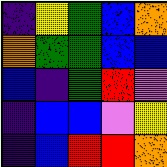[["indigo", "yellow", "green", "blue", "orange"], ["orange", "green", "green", "blue", "blue"], ["blue", "indigo", "green", "red", "violet"], ["indigo", "blue", "blue", "violet", "yellow"], ["indigo", "blue", "red", "red", "orange"]]